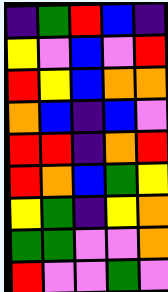[["indigo", "green", "red", "blue", "indigo"], ["yellow", "violet", "blue", "violet", "red"], ["red", "yellow", "blue", "orange", "orange"], ["orange", "blue", "indigo", "blue", "violet"], ["red", "red", "indigo", "orange", "red"], ["red", "orange", "blue", "green", "yellow"], ["yellow", "green", "indigo", "yellow", "orange"], ["green", "green", "violet", "violet", "orange"], ["red", "violet", "violet", "green", "violet"]]